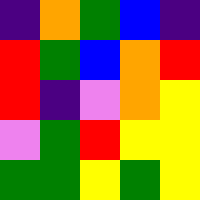[["indigo", "orange", "green", "blue", "indigo"], ["red", "green", "blue", "orange", "red"], ["red", "indigo", "violet", "orange", "yellow"], ["violet", "green", "red", "yellow", "yellow"], ["green", "green", "yellow", "green", "yellow"]]